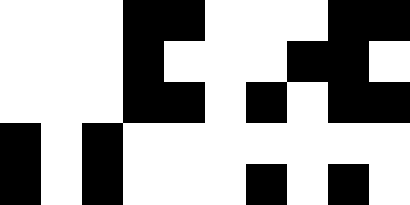[["white", "white", "white", "black", "black", "white", "white", "white", "black", "black"], ["white", "white", "white", "black", "white", "white", "white", "black", "black", "white"], ["white", "white", "white", "black", "black", "white", "black", "white", "black", "black"], ["black", "white", "black", "white", "white", "white", "white", "white", "white", "white"], ["black", "white", "black", "white", "white", "white", "black", "white", "black", "white"]]